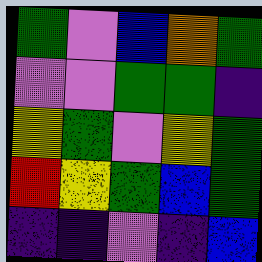[["green", "violet", "blue", "orange", "green"], ["violet", "violet", "green", "green", "indigo"], ["yellow", "green", "violet", "yellow", "green"], ["red", "yellow", "green", "blue", "green"], ["indigo", "indigo", "violet", "indigo", "blue"]]